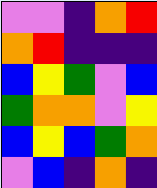[["violet", "violet", "indigo", "orange", "red"], ["orange", "red", "indigo", "indigo", "indigo"], ["blue", "yellow", "green", "violet", "blue"], ["green", "orange", "orange", "violet", "yellow"], ["blue", "yellow", "blue", "green", "orange"], ["violet", "blue", "indigo", "orange", "indigo"]]